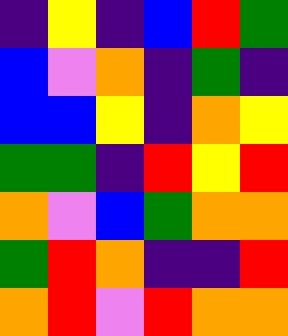[["indigo", "yellow", "indigo", "blue", "red", "green"], ["blue", "violet", "orange", "indigo", "green", "indigo"], ["blue", "blue", "yellow", "indigo", "orange", "yellow"], ["green", "green", "indigo", "red", "yellow", "red"], ["orange", "violet", "blue", "green", "orange", "orange"], ["green", "red", "orange", "indigo", "indigo", "red"], ["orange", "red", "violet", "red", "orange", "orange"]]